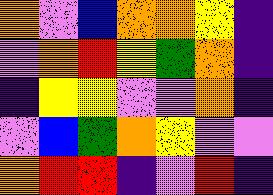[["orange", "violet", "blue", "orange", "orange", "yellow", "indigo"], ["violet", "orange", "red", "yellow", "green", "orange", "indigo"], ["indigo", "yellow", "yellow", "violet", "violet", "orange", "indigo"], ["violet", "blue", "green", "orange", "yellow", "violet", "violet"], ["orange", "red", "red", "indigo", "violet", "red", "indigo"]]